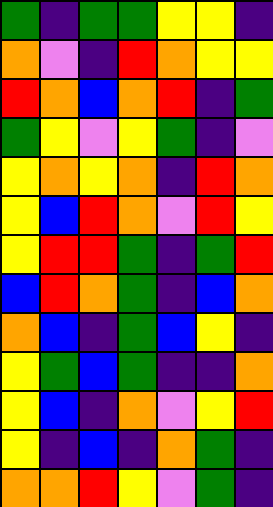[["green", "indigo", "green", "green", "yellow", "yellow", "indigo"], ["orange", "violet", "indigo", "red", "orange", "yellow", "yellow"], ["red", "orange", "blue", "orange", "red", "indigo", "green"], ["green", "yellow", "violet", "yellow", "green", "indigo", "violet"], ["yellow", "orange", "yellow", "orange", "indigo", "red", "orange"], ["yellow", "blue", "red", "orange", "violet", "red", "yellow"], ["yellow", "red", "red", "green", "indigo", "green", "red"], ["blue", "red", "orange", "green", "indigo", "blue", "orange"], ["orange", "blue", "indigo", "green", "blue", "yellow", "indigo"], ["yellow", "green", "blue", "green", "indigo", "indigo", "orange"], ["yellow", "blue", "indigo", "orange", "violet", "yellow", "red"], ["yellow", "indigo", "blue", "indigo", "orange", "green", "indigo"], ["orange", "orange", "red", "yellow", "violet", "green", "indigo"]]